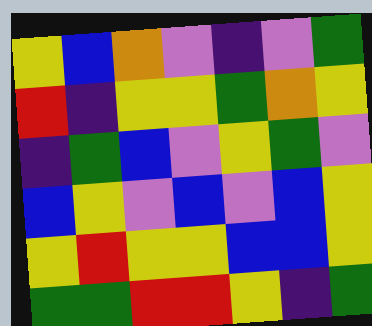[["yellow", "blue", "orange", "violet", "indigo", "violet", "green"], ["red", "indigo", "yellow", "yellow", "green", "orange", "yellow"], ["indigo", "green", "blue", "violet", "yellow", "green", "violet"], ["blue", "yellow", "violet", "blue", "violet", "blue", "yellow"], ["yellow", "red", "yellow", "yellow", "blue", "blue", "yellow"], ["green", "green", "red", "red", "yellow", "indigo", "green"]]